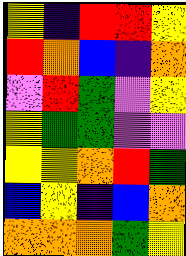[["yellow", "indigo", "red", "red", "yellow"], ["red", "orange", "blue", "indigo", "orange"], ["violet", "red", "green", "violet", "yellow"], ["yellow", "green", "green", "violet", "violet"], ["yellow", "yellow", "orange", "red", "green"], ["blue", "yellow", "indigo", "blue", "orange"], ["orange", "orange", "orange", "green", "yellow"]]